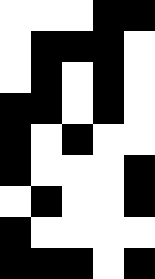[["white", "white", "white", "black", "black"], ["white", "black", "black", "black", "white"], ["white", "black", "white", "black", "white"], ["black", "black", "white", "black", "white"], ["black", "white", "black", "white", "white"], ["black", "white", "white", "white", "black"], ["white", "black", "white", "white", "black"], ["black", "white", "white", "white", "white"], ["black", "black", "black", "white", "black"]]